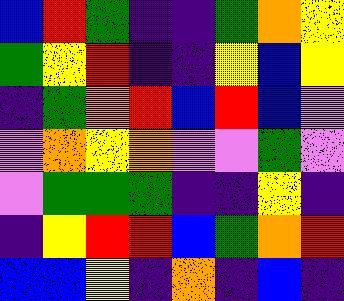[["blue", "red", "green", "indigo", "indigo", "green", "orange", "yellow"], ["green", "yellow", "red", "indigo", "indigo", "yellow", "blue", "yellow"], ["indigo", "green", "orange", "red", "blue", "red", "blue", "violet"], ["violet", "orange", "yellow", "orange", "violet", "violet", "green", "violet"], ["violet", "green", "green", "green", "indigo", "indigo", "yellow", "indigo"], ["indigo", "yellow", "red", "red", "blue", "green", "orange", "red"], ["blue", "blue", "yellow", "indigo", "orange", "indigo", "blue", "indigo"]]